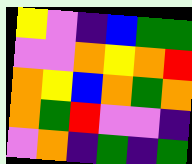[["yellow", "violet", "indigo", "blue", "green", "green"], ["violet", "violet", "orange", "yellow", "orange", "red"], ["orange", "yellow", "blue", "orange", "green", "orange"], ["orange", "green", "red", "violet", "violet", "indigo"], ["violet", "orange", "indigo", "green", "indigo", "green"]]